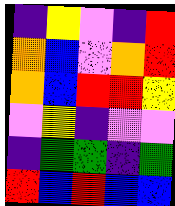[["indigo", "yellow", "violet", "indigo", "red"], ["orange", "blue", "violet", "orange", "red"], ["orange", "blue", "red", "red", "yellow"], ["violet", "yellow", "indigo", "violet", "violet"], ["indigo", "green", "green", "indigo", "green"], ["red", "blue", "red", "blue", "blue"]]